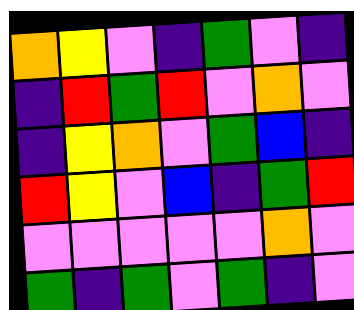[["orange", "yellow", "violet", "indigo", "green", "violet", "indigo"], ["indigo", "red", "green", "red", "violet", "orange", "violet"], ["indigo", "yellow", "orange", "violet", "green", "blue", "indigo"], ["red", "yellow", "violet", "blue", "indigo", "green", "red"], ["violet", "violet", "violet", "violet", "violet", "orange", "violet"], ["green", "indigo", "green", "violet", "green", "indigo", "violet"]]